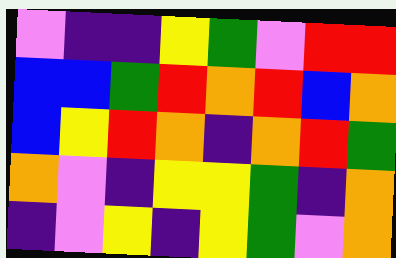[["violet", "indigo", "indigo", "yellow", "green", "violet", "red", "red"], ["blue", "blue", "green", "red", "orange", "red", "blue", "orange"], ["blue", "yellow", "red", "orange", "indigo", "orange", "red", "green"], ["orange", "violet", "indigo", "yellow", "yellow", "green", "indigo", "orange"], ["indigo", "violet", "yellow", "indigo", "yellow", "green", "violet", "orange"]]